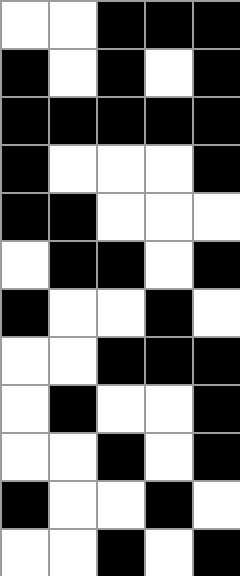[["white", "white", "black", "black", "black"], ["black", "white", "black", "white", "black"], ["black", "black", "black", "black", "black"], ["black", "white", "white", "white", "black"], ["black", "black", "white", "white", "white"], ["white", "black", "black", "white", "black"], ["black", "white", "white", "black", "white"], ["white", "white", "black", "black", "black"], ["white", "black", "white", "white", "black"], ["white", "white", "black", "white", "black"], ["black", "white", "white", "black", "white"], ["white", "white", "black", "white", "black"]]